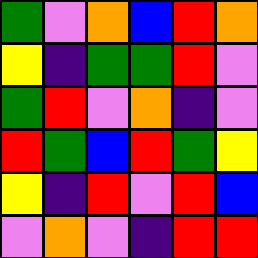[["green", "violet", "orange", "blue", "red", "orange"], ["yellow", "indigo", "green", "green", "red", "violet"], ["green", "red", "violet", "orange", "indigo", "violet"], ["red", "green", "blue", "red", "green", "yellow"], ["yellow", "indigo", "red", "violet", "red", "blue"], ["violet", "orange", "violet", "indigo", "red", "red"]]